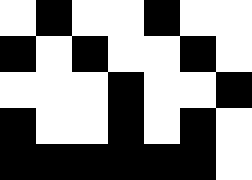[["white", "black", "white", "white", "black", "white", "white"], ["black", "white", "black", "white", "white", "black", "white"], ["white", "white", "white", "black", "white", "white", "black"], ["black", "white", "white", "black", "white", "black", "white"], ["black", "black", "black", "black", "black", "black", "white"]]